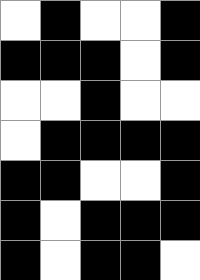[["white", "black", "white", "white", "black"], ["black", "black", "black", "white", "black"], ["white", "white", "black", "white", "white"], ["white", "black", "black", "black", "black"], ["black", "black", "white", "white", "black"], ["black", "white", "black", "black", "black"], ["black", "white", "black", "black", "white"]]